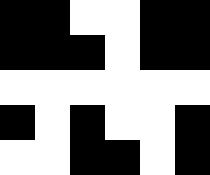[["black", "black", "white", "white", "black", "black"], ["black", "black", "black", "white", "black", "black"], ["white", "white", "white", "white", "white", "white"], ["black", "white", "black", "white", "white", "black"], ["white", "white", "black", "black", "white", "black"]]